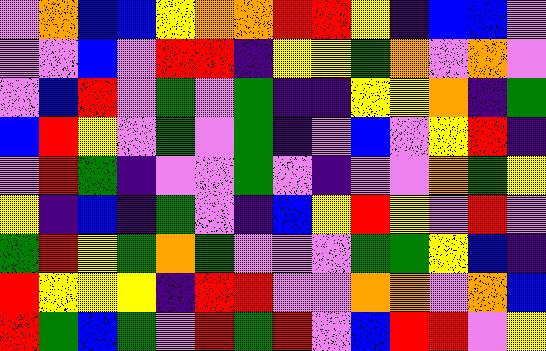[["violet", "orange", "blue", "blue", "yellow", "orange", "orange", "red", "red", "yellow", "indigo", "blue", "blue", "violet"], ["violet", "violet", "blue", "violet", "red", "red", "indigo", "yellow", "yellow", "green", "orange", "violet", "orange", "violet"], ["violet", "blue", "red", "violet", "green", "violet", "green", "indigo", "indigo", "yellow", "yellow", "orange", "indigo", "green"], ["blue", "red", "yellow", "violet", "green", "violet", "green", "indigo", "violet", "blue", "violet", "yellow", "red", "indigo"], ["violet", "red", "green", "indigo", "violet", "violet", "green", "violet", "indigo", "violet", "violet", "orange", "green", "yellow"], ["yellow", "indigo", "blue", "indigo", "green", "violet", "indigo", "blue", "yellow", "red", "yellow", "violet", "red", "violet"], ["green", "red", "yellow", "green", "orange", "green", "violet", "violet", "violet", "green", "green", "yellow", "blue", "indigo"], ["red", "yellow", "yellow", "yellow", "indigo", "red", "red", "violet", "violet", "orange", "orange", "violet", "orange", "blue"], ["red", "green", "blue", "green", "violet", "red", "green", "red", "violet", "blue", "red", "red", "violet", "yellow"]]